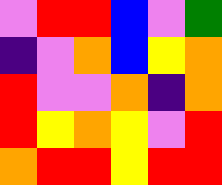[["violet", "red", "red", "blue", "violet", "green"], ["indigo", "violet", "orange", "blue", "yellow", "orange"], ["red", "violet", "violet", "orange", "indigo", "orange"], ["red", "yellow", "orange", "yellow", "violet", "red"], ["orange", "red", "red", "yellow", "red", "red"]]